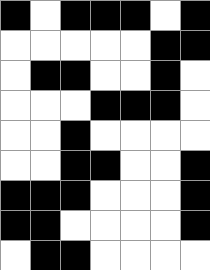[["black", "white", "black", "black", "black", "white", "black"], ["white", "white", "white", "white", "white", "black", "black"], ["white", "black", "black", "white", "white", "black", "white"], ["white", "white", "white", "black", "black", "black", "white"], ["white", "white", "black", "white", "white", "white", "white"], ["white", "white", "black", "black", "white", "white", "black"], ["black", "black", "black", "white", "white", "white", "black"], ["black", "black", "white", "white", "white", "white", "black"], ["white", "black", "black", "white", "white", "white", "white"]]